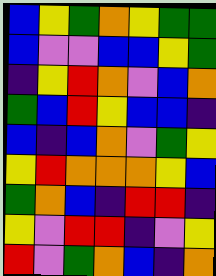[["blue", "yellow", "green", "orange", "yellow", "green", "green"], ["blue", "violet", "violet", "blue", "blue", "yellow", "green"], ["indigo", "yellow", "red", "orange", "violet", "blue", "orange"], ["green", "blue", "red", "yellow", "blue", "blue", "indigo"], ["blue", "indigo", "blue", "orange", "violet", "green", "yellow"], ["yellow", "red", "orange", "orange", "orange", "yellow", "blue"], ["green", "orange", "blue", "indigo", "red", "red", "indigo"], ["yellow", "violet", "red", "red", "indigo", "violet", "yellow"], ["red", "violet", "green", "orange", "blue", "indigo", "orange"]]